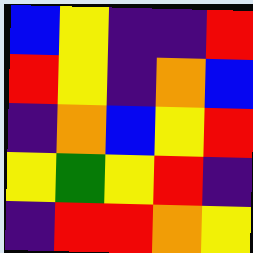[["blue", "yellow", "indigo", "indigo", "red"], ["red", "yellow", "indigo", "orange", "blue"], ["indigo", "orange", "blue", "yellow", "red"], ["yellow", "green", "yellow", "red", "indigo"], ["indigo", "red", "red", "orange", "yellow"]]